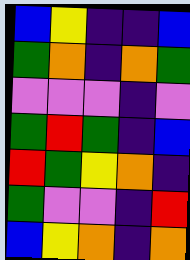[["blue", "yellow", "indigo", "indigo", "blue"], ["green", "orange", "indigo", "orange", "green"], ["violet", "violet", "violet", "indigo", "violet"], ["green", "red", "green", "indigo", "blue"], ["red", "green", "yellow", "orange", "indigo"], ["green", "violet", "violet", "indigo", "red"], ["blue", "yellow", "orange", "indigo", "orange"]]